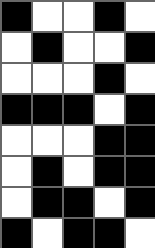[["black", "white", "white", "black", "white"], ["white", "black", "white", "white", "black"], ["white", "white", "white", "black", "white"], ["black", "black", "black", "white", "black"], ["white", "white", "white", "black", "black"], ["white", "black", "white", "black", "black"], ["white", "black", "black", "white", "black"], ["black", "white", "black", "black", "white"]]